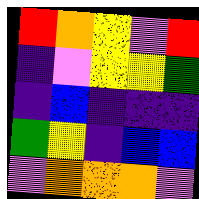[["red", "orange", "yellow", "violet", "red"], ["indigo", "violet", "yellow", "yellow", "green"], ["indigo", "blue", "indigo", "indigo", "indigo"], ["green", "yellow", "indigo", "blue", "blue"], ["violet", "orange", "orange", "orange", "violet"]]